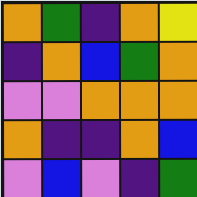[["orange", "green", "indigo", "orange", "yellow"], ["indigo", "orange", "blue", "green", "orange"], ["violet", "violet", "orange", "orange", "orange"], ["orange", "indigo", "indigo", "orange", "blue"], ["violet", "blue", "violet", "indigo", "green"]]